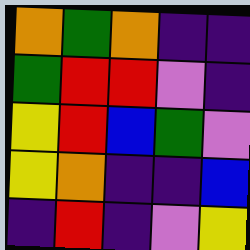[["orange", "green", "orange", "indigo", "indigo"], ["green", "red", "red", "violet", "indigo"], ["yellow", "red", "blue", "green", "violet"], ["yellow", "orange", "indigo", "indigo", "blue"], ["indigo", "red", "indigo", "violet", "yellow"]]